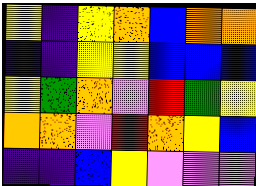[["yellow", "indigo", "yellow", "orange", "blue", "orange", "orange"], ["indigo", "indigo", "yellow", "yellow", "blue", "blue", "blue"], ["yellow", "green", "orange", "violet", "red", "green", "yellow"], ["orange", "orange", "violet", "red", "orange", "yellow", "blue"], ["indigo", "indigo", "blue", "yellow", "violet", "violet", "violet"]]